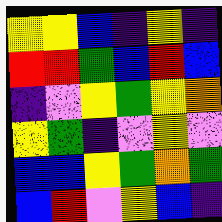[["yellow", "yellow", "blue", "indigo", "yellow", "indigo"], ["red", "red", "green", "blue", "red", "blue"], ["indigo", "violet", "yellow", "green", "yellow", "orange"], ["yellow", "green", "indigo", "violet", "yellow", "violet"], ["blue", "blue", "yellow", "green", "orange", "green"], ["blue", "red", "violet", "yellow", "blue", "indigo"]]